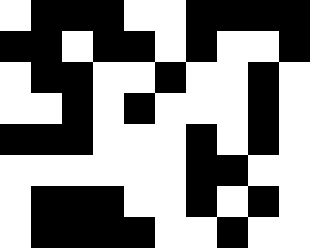[["white", "black", "black", "black", "white", "white", "black", "black", "black", "black"], ["black", "black", "white", "black", "black", "white", "black", "white", "white", "black"], ["white", "black", "black", "white", "white", "black", "white", "white", "black", "white"], ["white", "white", "black", "white", "black", "white", "white", "white", "black", "white"], ["black", "black", "black", "white", "white", "white", "black", "white", "black", "white"], ["white", "white", "white", "white", "white", "white", "black", "black", "white", "white"], ["white", "black", "black", "black", "white", "white", "black", "white", "black", "white"], ["white", "black", "black", "black", "black", "white", "white", "black", "white", "white"]]